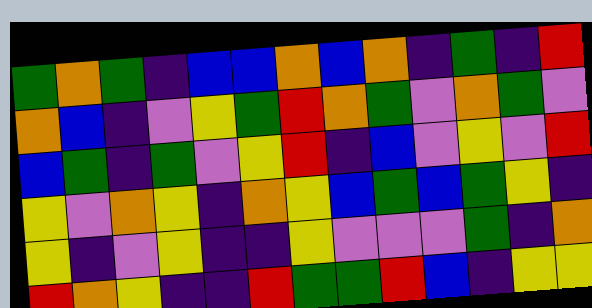[["green", "orange", "green", "indigo", "blue", "blue", "orange", "blue", "orange", "indigo", "green", "indigo", "red"], ["orange", "blue", "indigo", "violet", "yellow", "green", "red", "orange", "green", "violet", "orange", "green", "violet"], ["blue", "green", "indigo", "green", "violet", "yellow", "red", "indigo", "blue", "violet", "yellow", "violet", "red"], ["yellow", "violet", "orange", "yellow", "indigo", "orange", "yellow", "blue", "green", "blue", "green", "yellow", "indigo"], ["yellow", "indigo", "violet", "yellow", "indigo", "indigo", "yellow", "violet", "violet", "violet", "green", "indigo", "orange"], ["red", "orange", "yellow", "indigo", "indigo", "red", "green", "green", "red", "blue", "indigo", "yellow", "yellow"]]